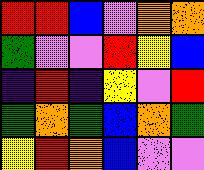[["red", "red", "blue", "violet", "orange", "orange"], ["green", "violet", "violet", "red", "yellow", "blue"], ["indigo", "red", "indigo", "yellow", "violet", "red"], ["green", "orange", "green", "blue", "orange", "green"], ["yellow", "red", "orange", "blue", "violet", "violet"]]